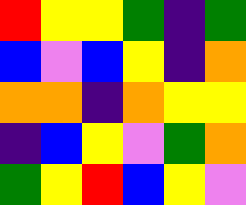[["red", "yellow", "yellow", "green", "indigo", "green"], ["blue", "violet", "blue", "yellow", "indigo", "orange"], ["orange", "orange", "indigo", "orange", "yellow", "yellow"], ["indigo", "blue", "yellow", "violet", "green", "orange"], ["green", "yellow", "red", "blue", "yellow", "violet"]]